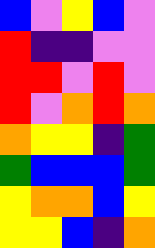[["blue", "violet", "yellow", "blue", "violet"], ["red", "indigo", "indigo", "violet", "violet"], ["red", "red", "violet", "red", "violet"], ["red", "violet", "orange", "red", "orange"], ["orange", "yellow", "yellow", "indigo", "green"], ["green", "blue", "blue", "blue", "green"], ["yellow", "orange", "orange", "blue", "yellow"], ["yellow", "yellow", "blue", "indigo", "orange"]]